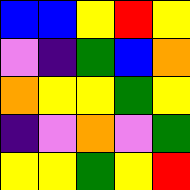[["blue", "blue", "yellow", "red", "yellow"], ["violet", "indigo", "green", "blue", "orange"], ["orange", "yellow", "yellow", "green", "yellow"], ["indigo", "violet", "orange", "violet", "green"], ["yellow", "yellow", "green", "yellow", "red"]]